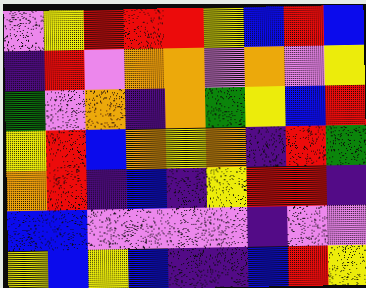[["violet", "yellow", "red", "red", "red", "yellow", "blue", "red", "blue"], ["indigo", "red", "violet", "orange", "orange", "violet", "orange", "violet", "yellow"], ["green", "violet", "orange", "indigo", "orange", "green", "yellow", "blue", "red"], ["yellow", "red", "blue", "orange", "yellow", "orange", "indigo", "red", "green"], ["orange", "red", "indigo", "blue", "indigo", "yellow", "red", "red", "indigo"], ["blue", "blue", "violet", "violet", "violet", "violet", "indigo", "violet", "violet"], ["yellow", "blue", "yellow", "blue", "indigo", "indigo", "blue", "red", "yellow"]]